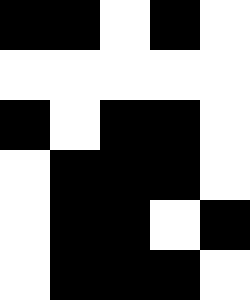[["black", "black", "white", "black", "white"], ["white", "white", "white", "white", "white"], ["black", "white", "black", "black", "white"], ["white", "black", "black", "black", "white"], ["white", "black", "black", "white", "black"], ["white", "black", "black", "black", "white"]]